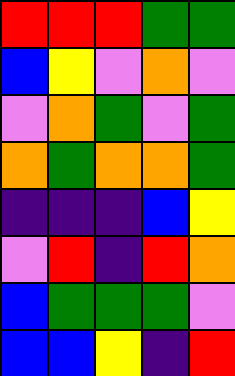[["red", "red", "red", "green", "green"], ["blue", "yellow", "violet", "orange", "violet"], ["violet", "orange", "green", "violet", "green"], ["orange", "green", "orange", "orange", "green"], ["indigo", "indigo", "indigo", "blue", "yellow"], ["violet", "red", "indigo", "red", "orange"], ["blue", "green", "green", "green", "violet"], ["blue", "blue", "yellow", "indigo", "red"]]